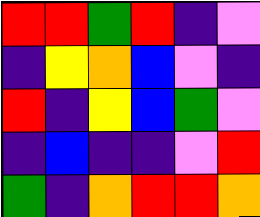[["red", "red", "green", "red", "indigo", "violet"], ["indigo", "yellow", "orange", "blue", "violet", "indigo"], ["red", "indigo", "yellow", "blue", "green", "violet"], ["indigo", "blue", "indigo", "indigo", "violet", "red"], ["green", "indigo", "orange", "red", "red", "orange"]]